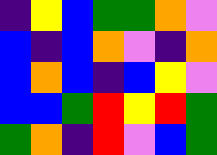[["indigo", "yellow", "blue", "green", "green", "orange", "violet"], ["blue", "indigo", "blue", "orange", "violet", "indigo", "orange"], ["blue", "orange", "blue", "indigo", "blue", "yellow", "violet"], ["blue", "blue", "green", "red", "yellow", "red", "green"], ["green", "orange", "indigo", "red", "violet", "blue", "green"]]